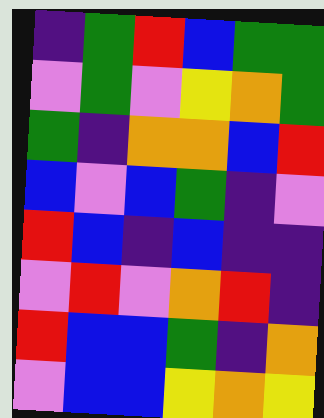[["indigo", "green", "red", "blue", "green", "green"], ["violet", "green", "violet", "yellow", "orange", "green"], ["green", "indigo", "orange", "orange", "blue", "red"], ["blue", "violet", "blue", "green", "indigo", "violet"], ["red", "blue", "indigo", "blue", "indigo", "indigo"], ["violet", "red", "violet", "orange", "red", "indigo"], ["red", "blue", "blue", "green", "indigo", "orange"], ["violet", "blue", "blue", "yellow", "orange", "yellow"]]